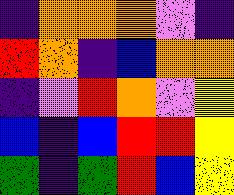[["indigo", "orange", "orange", "orange", "violet", "indigo"], ["red", "orange", "indigo", "blue", "orange", "orange"], ["indigo", "violet", "red", "orange", "violet", "yellow"], ["blue", "indigo", "blue", "red", "red", "yellow"], ["green", "indigo", "green", "red", "blue", "yellow"]]